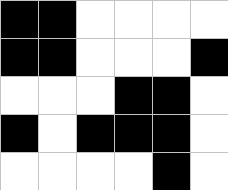[["black", "black", "white", "white", "white", "white"], ["black", "black", "white", "white", "white", "black"], ["white", "white", "white", "black", "black", "white"], ["black", "white", "black", "black", "black", "white"], ["white", "white", "white", "white", "black", "white"]]